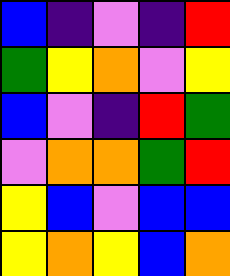[["blue", "indigo", "violet", "indigo", "red"], ["green", "yellow", "orange", "violet", "yellow"], ["blue", "violet", "indigo", "red", "green"], ["violet", "orange", "orange", "green", "red"], ["yellow", "blue", "violet", "blue", "blue"], ["yellow", "orange", "yellow", "blue", "orange"]]